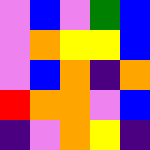[["violet", "blue", "violet", "green", "blue"], ["violet", "orange", "yellow", "yellow", "blue"], ["violet", "blue", "orange", "indigo", "orange"], ["red", "orange", "orange", "violet", "blue"], ["indigo", "violet", "orange", "yellow", "indigo"]]